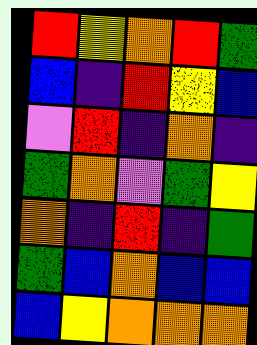[["red", "yellow", "orange", "red", "green"], ["blue", "indigo", "red", "yellow", "blue"], ["violet", "red", "indigo", "orange", "indigo"], ["green", "orange", "violet", "green", "yellow"], ["orange", "indigo", "red", "indigo", "green"], ["green", "blue", "orange", "blue", "blue"], ["blue", "yellow", "orange", "orange", "orange"]]